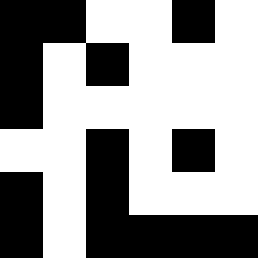[["black", "black", "white", "white", "black", "white"], ["black", "white", "black", "white", "white", "white"], ["black", "white", "white", "white", "white", "white"], ["white", "white", "black", "white", "black", "white"], ["black", "white", "black", "white", "white", "white"], ["black", "white", "black", "black", "black", "black"]]